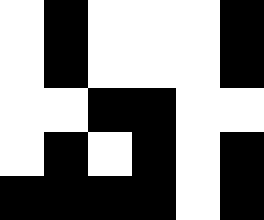[["white", "black", "white", "white", "white", "black"], ["white", "black", "white", "white", "white", "black"], ["white", "white", "black", "black", "white", "white"], ["white", "black", "white", "black", "white", "black"], ["black", "black", "black", "black", "white", "black"]]